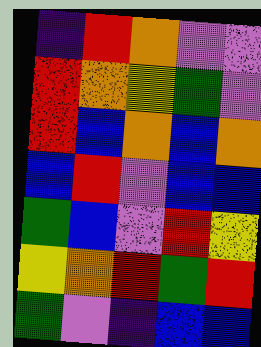[["indigo", "red", "orange", "violet", "violet"], ["red", "orange", "yellow", "green", "violet"], ["red", "blue", "orange", "blue", "orange"], ["blue", "red", "violet", "blue", "blue"], ["green", "blue", "violet", "red", "yellow"], ["yellow", "orange", "red", "green", "red"], ["green", "violet", "indigo", "blue", "blue"]]